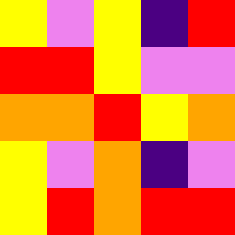[["yellow", "violet", "yellow", "indigo", "red"], ["red", "red", "yellow", "violet", "violet"], ["orange", "orange", "red", "yellow", "orange"], ["yellow", "violet", "orange", "indigo", "violet"], ["yellow", "red", "orange", "red", "red"]]